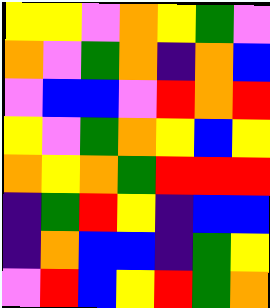[["yellow", "yellow", "violet", "orange", "yellow", "green", "violet"], ["orange", "violet", "green", "orange", "indigo", "orange", "blue"], ["violet", "blue", "blue", "violet", "red", "orange", "red"], ["yellow", "violet", "green", "orange", "yellow", "blue", "yellow"], ["orange", "yellow", "orange", "green", "red", "red", "red"], ["indigo", "green", "red", "yellow", "indigo", "blue", "blue"], ["indigo", "orange", "blue", "blue", "indigo", "green", "yellow"], ["violet", "red", "blue", "yellow", "red", "green", "orange"]]